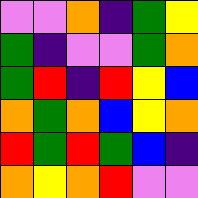[["violet", "violet", "orange", "indigo", "green", "yellow"], ["green", "indigo", "violet", "violet", "green", "orange"], ["green", "red", "indigo", "red", "yellow", "blue"], ["orange", "green", "orange", "blue", "yellow", "orange"], ["red", "green", "red", "green", "blue", "indigo"], ["orange", "yellow", "orange", "red", "violet", "violet"]]